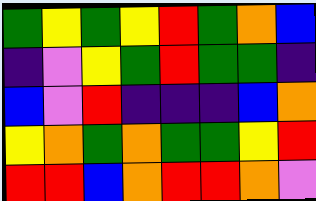[["green", "yellow", "green", "yellow", "red", "green", "orange", "blue"], ["indigo", "violet", "yellow", "green", "red", "green", "green", "indigo"], ["blue", "violet", "red", "indigo", "indigo", "indigo", "blue", "orange"], ["yellow", "orange", "green", "orange", "green", "green", "yellow", "red"], ["red", "red", "blue", "orange", "red", "red", "orange", "violet"]]